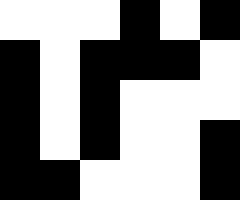[["white", "white", "white", "black", "white", "black"], ["black", "white", "black", "black", "black", "white"], ["black", "white", "black", "white", "white", "white"], ["black", "white", "black", "white", "white", "black"], ["black", "black", "white", "white", "white", "black"]]